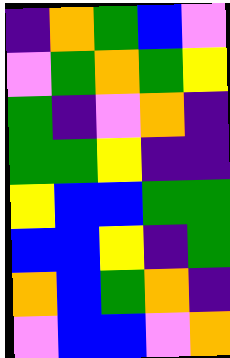[["indigo", "orange", "green", "blue", "violet"], ["violet", "green", "orange", "green", "yellow"], ["green", "indigo", "violet", "orange", "indigo"], ["green", "green", "yellow", "indigo", "indigo"], ["yellow", "blue", "blue", "green", "green"], ["blue", "blue", "yellow", "indigo", "green"], ["orange", "blue", "green", "orange", "indigo"], ["violet", "blue", "blue", "violet", "orange"]]